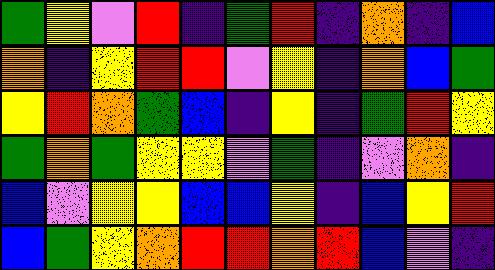[["green", "yellow", "violet", "red", "indigo", "green", "red", "indigo", "orange", "indigo", "blue"], ["orange", "indigo", "yellow", "red", "red", "violet", "yellow", "indigo", "orange", "blue", "green"], ["yellow", "red", "orange", "green", "blue", "indigo", "yellow", "indigo", "green", "red", "yellow"], ["green", "orange", "green", "yellow", "yellow", "violet", "green", "indigo", "violet", "orange", "indigo"], ["blue", "violet", "yellow", "yellow", "blue", "blue", "yellow", "indigo", "blue", "yellow", "red"], ["blue", "green", "yellow", "orange", "red", "red", "orange", "red", "blue", "violet", "indigo"]]